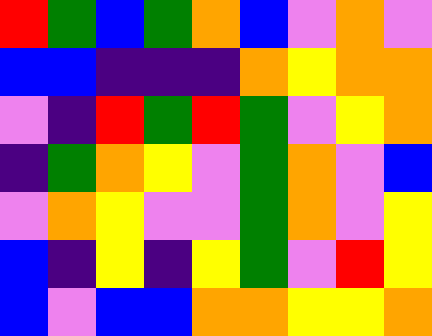[["red", "green", "blue", "green", "orange", "blue", "violet", "orange", "violet"], ["blue", "blue", "indigo", "indigo", "indigo", "orange", "yellow", "orange", "orange"], ["violet", "indigo", "red", "green", "red", "green", "violet", "yellow", "orange"], ["indigo", "green", "orange", "yellow", "violet", "green", "orange", "violet", "blue"], ["violet", "orange", "yellow", "violet", "violet", "green", "orange", "violet", "yellow"], ["blue", "indigo", "yellow", "indigo", "yellow", "green", "violet", "red", "yellow"], ["blue", "violet", "blue", "blue", "orange", "orange", "yellow", "yellow", "orange"]]